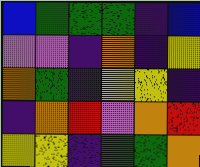[["blue", "green", "green", "green", "indigo", "blue"], ["violet", "violet", "indigo", "orange", "indigo", "yellow"], ["orange", "green", "indigo", "yellow", "yellow", "indigo"], ["indigo", "orange", "red", "violet", "orange", "red"], ["yellow", "yellow", "indigo", "green", "green", "orange"]]